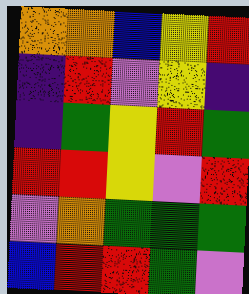[["orange", "orange", "blue", "yellow", "red"], ["indigo", "red", "violet", "yellow", "indigo"], ["indigo", "green", "yellow", "red", "green"], ["red", "red", "yellow", "violet", "red"], ["violet", "orange", "green", "green", "green"], ["blue", "red", "red", "green", "violet"]]